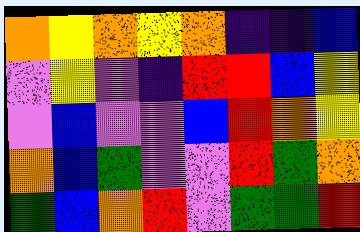[["orange", "yellow", "orange", "yellow", "orange", "indigo", "indigo", "blue"], ["violet", "yellow", "violet", "indigo", "red", "red", "blue", "yellow"], ["violet", "blue", "violet", "violet", "blue", "red", "orange", "yellow"], ["orange", "blue", "green", "violet", "violet", "red", "green", "orange"], ["green", "blue", "orange", "red", "violet", "green", "green", "red"]]